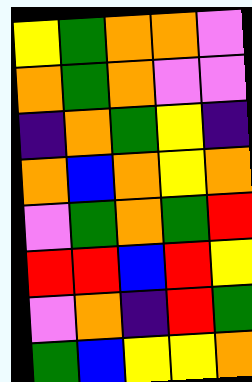[["yellow", "green", "orange", "orange", "violet"], ["orange", "green", "orange", "violet", "violet"], ["indigo", "orange", "green", "yellow", "indigo"], ["orange", "blue", "orange", "yellow", "orange"], ["violet", "green", "orange", "green", "red"], ["red", "red", "blue", "red", "yellow"], ["violet", "orange", "indigo", "red", "green"], ["green", "blue", "yellow", "yellow", "orange"]]